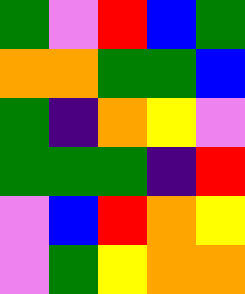[["green", "violet", "red", "blue", "green"], ["orange", "orange", "green", "green", "blue"], ["green", "indigo", "orange", "yellow", "violet"], ["green", "green", "green", "indigo", "red"], ["violet", "blue", "red", "orange", "yellow"], ["violet", "green", "yellow", "orange", "orange"]]